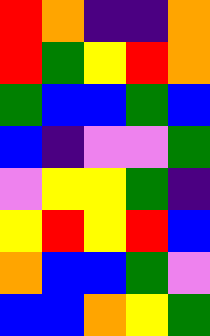[["red", "orange", "indigo", "indigo", "orange"], ["red", "green", "yellow", "red", "orange"], ["green", "blue", "blue", "green", "blue"], ["blue", "indigo", "violet", "violet", "green"], ["violet", "yellow", "yellow", "green", "indigo"], ["yellow", "red", "yellow", "red", "blue"], ["orange", "blue", "blue", "green", "violet"], ["blue", "blue", "orange", "yellow", "green"]]